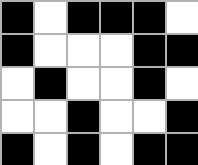[["black", "white", "black", "black", "black", "white"], ["black", "white", "white", "white", "black", "black"], ["white", "black", "white", "white", "black", "white"], ["white", "white", "black", "white", "white", "black"], ["black", "white", "black", "white", "black", "black"]]